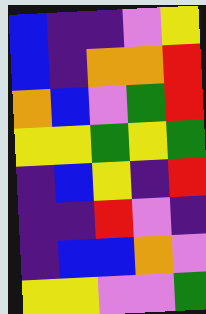[["blue", "indigo", "indigo", "violet", "yellow"], ["blue", "indigo", "orange", "orange", "red"], ["orange", "blue", "violet", "green", "red"], ["yellow", "yellow", "green", "yellow", "green"], ["indigo", "blue", "yellow", "indigo", "red"], ["indigo", "indigo", "red", "violet", "indigo"], ["indigo", "blue", "blue", "orange", "violet"], ["yellow", "yellow", "violet", "violet", "green"]]